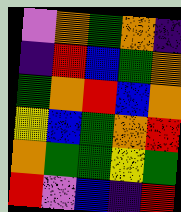[["violet", "orange", "green", "orange", "indigo"], ["indigo", "red", "blue", "green", "orange"], ["green", "orange", "red", "blue", "orange"], ["yellow", "blue", "green", "orange", "red"], ["orange", "green", "green", "yellow", "green"], ["red", "violet", "blue", "indigo", "red"]]